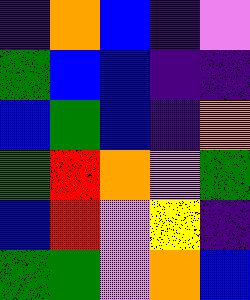[["indigo", "orange", "blue", "indigo", "violet"], ["green", "blue", "blue", "indigo", "indigo"], ["blue", "green", "blue", "indigo", "orange"], ["green", "red", "orange", "violet", "green"], ["blue", "red", "violet", "yellow", "indigo"], ["green", "green", "violet", "orange", "blue"]]